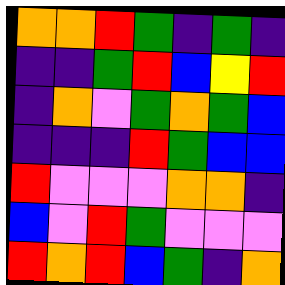[["orange", "orange", "red", "green", "indigo", "green", "indigo"], ["indigo", "indigo", "green", "red", "blue", "yellow", "red"], ["indigo", "orange", "violet", "green", "orange", "green", "blue"], ["indigo", "indigo", "indigo", "red", "green", "blue", "blue"], ["red", "violet", "violet", "violet", "orange", "orange", "indigo"], ["blue", "violet", "red", "green", "violet", "violet", "violet"], ["red", "orange", "red", "blue", "green", "indigo", "orange"]]